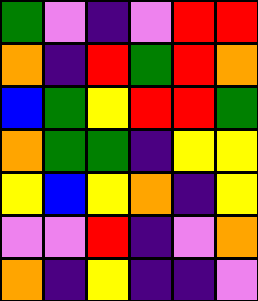[["green", "violet", "indigo", "violet", "red", "red"], ["orange", "indigo", "red", "green", "red", "orange"], ["blue", "green", "yellow", "red", "red", "green"], ["orange", "green", "green", "indigo", "yellow", "yellow"], ["yellow", "blue", "yellow", "orange", "indigo", "yellow"], ["violet", "violet", "red", "indigo", "violet", "orange"], ["orange", "indigo", "yellow", "indigo", "indigo", "violet"]]